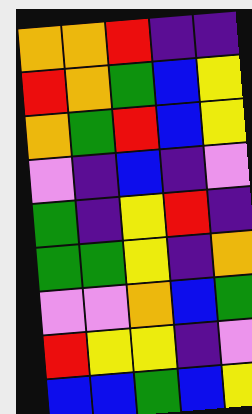[["orange", "orange", "red", "indigo", "indigo"], ["red", "orange", "green", "blue", "yellow"], ["orange", "green", "red", "blue", "yellow"], ["violet", "indigo", "blue", "indigo", "violet"], ["green", "indigo", "yellow", "red", "indigo"], ["green", "green", "yellow", "indigo", "orange"], ["violet", "violet", "orange", "blue", "green"], ["red", "yellow", "yellow", "indigo", "violet"], ["blue", "blue", "green", "blue", "yellow"]]